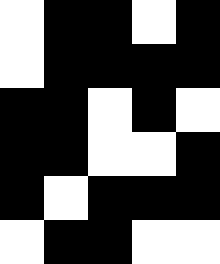[["white", "black", "black", "white", "black"], ["white", "black", "black", "black", "black"], ["black", "black", "white", "black", "white"], ["black", "black", "white", "white", "black"], ["black", "white", "black", "black", "black"], ["white", "black", "black", "white", "white"]]